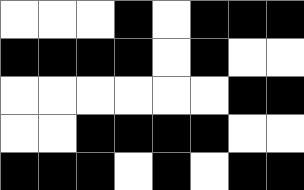[["white", "white", "white", "black", "white", "black", "black", "black"], ["black", "black", "black", "black", "white", "black", "white", "white"], ["white", "white", "white", "white", "white", "white", "black", "black"], ["white", "white", "black", "black", "black", "black", "white", "white"], ["black", "black", "black", "white", "black", "white", "black", "black"]]